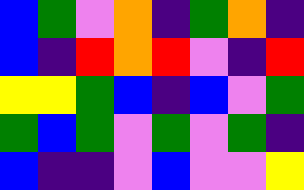[["blue", "green", "violet", "orange", "indigo", "green", "orange", "indigo"], ["blue", "indigo", "red", "orange", "red", "violet", "indigo", "red"], ["yellow", "yellow", "green", "blue", "indigo", "blue", "violet", "green"], ["green", "blue", "green", "violet", "green", "violet", "green", "indigo"], ["blue", "indigo", "indigo", "violet", "blue", "violet", "violet", "yellow"]]